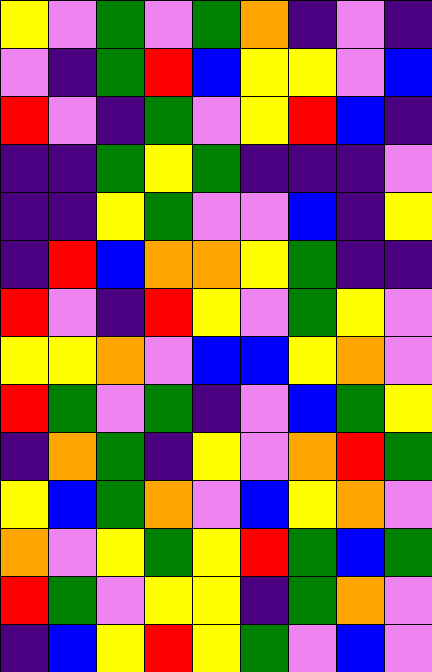[["yellow", "violet", "green", "violet", "green", "orange", "indigo", "violet", "indigo"], ["violet", "indigo", "green", "red", "blue", "yellow", "yellow", "violet", "blue"], ["red", "violet", "indigo", "green", "violet", "yellow", "red", "blue", "indigo"], ["indigo", "indigo", "green", "yellow", "green", "indigo", "indigo", "indigo", "violet"], ["indigo", "indigo", "yellow", "green", "violet", "violet", "blue", "indigo", "yellow"], ["indigo", "red", "blue", "orange", "orange", "yellow", "green", "indigo", "indigo"], ["red", "violet", "indigo", "red", "yellow", "violet", "green", "yellow", "violet"], ["yellow", "yellow", "orange", "violet", "blue", "blue", "yellow", "orange", "violet"], ["red", "green", "violet", "green", "indigo", "violet", "blue", "green", "yellow"], ["indigo", "orange", "green", "indigo", "yellow", "violet", "orange", "red", "green"], ["yellow", "blue", "green", "orange", "violet", "blue", "yellow", "orange", "violet"], ["orange", "violet", "yellow", "green", "yellow", "red", "green", "blue", "green"], ["red", "green", "violet", "yellow", "yellow", "indigo", "green", "orange", "violet"], ["indigo", "blue", "yellow", "red", "yellow", "green", "violet", "blue", "violet"]]